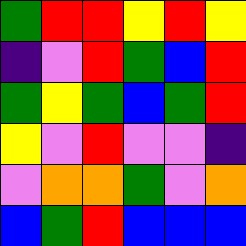[["green", "red", "red", "yellow", "red", "yellow"], ["indigo", "violet", "red", "green", "blue", "red"], ["green", "yellow", "green", "blue", "green", "red"], ["yellow", "violet", "red", "violet", "violet", "indigo"], ["violet", "orange", "orange", "green", "violet", "orange"], ["blue", "green", "red", "blue", "blue", "blue"]]